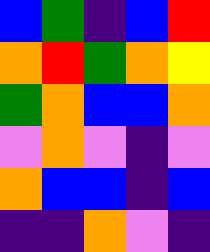[["blue", "green", "indigo", "blue", "red"], ["orange", "red", "green", "orange", "yellow"], ["green", "orange", "blue", "blue", "orange"], ["violet", "orange", "violet", "indigo", "violet"], ["orange", "blue", "blue", "indigo", "blue"], ["indigo", "indigo", "orange", "violet", "indigo"]]